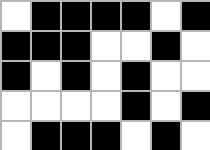[["white", "black", "black", "black", "black", "white", "black"], ["black", "black", "black", "white", "white", "black", "white"], ["black", "white", "black", "white", "black", "white", "white"], ["white", "white", "white", "white", "black", "white", "black"], ["white", "black", "black", "black", "white", "black", "white"]]